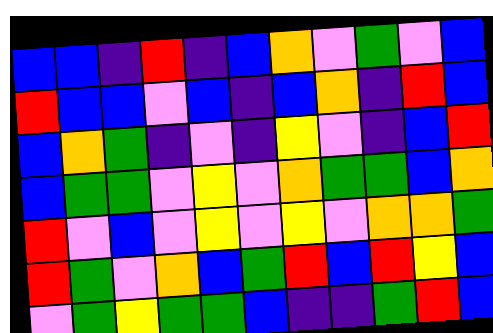[["blue", "blue", "indigo", "red", "indigo", "blue", "orange", "violet", "green", "violet", "blue"], ["red", "blue", "blue", "violet", "blue", "indigo", "blue", "orange", "indigo", "red", "blue"], ["blue", "orange", "green", "indigo", "violet", "indigo", "yellow", "violet", "indigo", "blue", "red"], ["blue", "green", "green", "violet", "yellow", "violet", "orange", "green", "green", "blue", "orange"], ["red", "violet", "blue", "violet", "yellow", "violet", "yellow", "violet", "orange", "orange", "green"], ["red", "green", "violet", "orange", "blue", "green", "red", "blue", "red", "yellow", "blue"], ["violet", "green", "yellow", "green", "green", "blue", "indigo", "indigo", "green", "red", "blue"]]